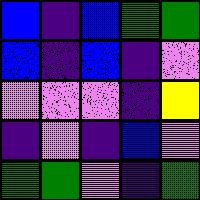[["blue", "indigo", "blue", "green", "green"], ["blue", "indigo", "blue", "indigo", "violet"], ["violet", "violet", "violet", "indigo", "yellow"], ["indigo", "violet", "indigo", "blue", "violet"], ["green", "green", "violet", "indigo", "green"]]